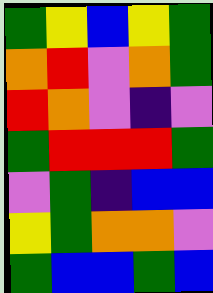[["green", "yellow", "blue", "yellow", "green"], ["orange", "red", "violet", "orange", "green"], ["red", "orange", "violet", "indigo", "violet"], ["green", "red", "red", "red", "green"], ["violet", "green", "indigo", "blue", "blue"], ["yellow", "green", "orange", "orange", "violet"], ["green", "blue", "blue", "green", "blue"]]